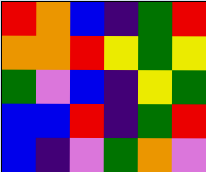[["red", "orange", "blue", "indigo", "green", "red"], ["orange", "orange", "red", "yellow", "green", "yellow"], ["green", "violet", "blue", "indigo", "yellow", "green"], ["blue", "blue", "red", "indigo", "green", "red"], ["blue", "indigo", "violet", "green", "orange", "violet"]]